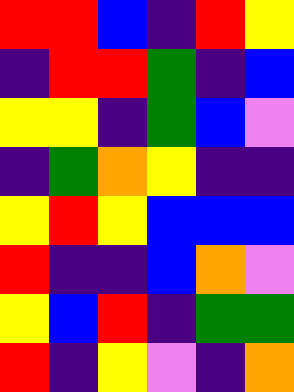[["red", "red", "blue", "indigo", "red", "yellow"], ["indigo", "red", "red", "green", "indigo", "blue"], ["yellow", "yellow", "indigo", "green", "blue", "violet"], ["indigo", "green", "orange", "yellow", "indigo", "indigo"], ["yellow", "red", "yellow", "blue", "blue", "blue"], ["red", "indigo", "indigo", "blue", "orange", "violet"], ["yellow", "blue", "red", "indigo", "green", "green"], ["red", "indigo", "yellow", "violet", "indigo", "orange"]]